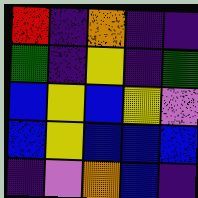[["red", "indigo", "orange", "indigo", "indigo"], ["green", "indigo", "yellow", "indigo", "green"], ["blue", "yellow", "blue", "yellow", "violet"], ["blue", "yellow", "blue", "blue", "blue"], ["indigo", "violet", "orange", "blue", "indigo"]]